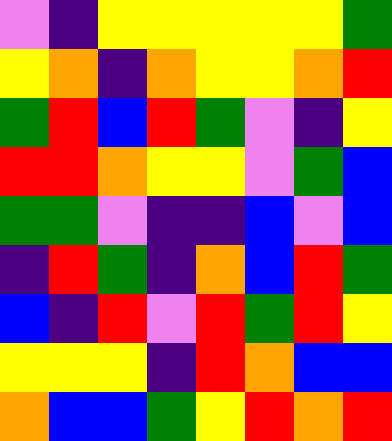[["violet", "indigo", "yellow", "yellow", "yellow", "yellow", "yellow", "green"], ["yellow", "orange", "indigo", "orange", "yellow", "yellow", "orange", "red"], ["green", "red", "blue", "red", "green", "violet", "indigo", "yellow"], ["red", "red", "orange", "yellow", "yellow", "violet", "green", "blue"], ["green", "green", "violet", "indigo", "indigo", "blue", "violet", "blue"], ["indigo", "red", "green", "indigo", "orange", "blue", "red", "green"], ["blue", "indigo", "red", "violet", "red", "green", "red", "yellow"], ["yellow", "yellow", "yellow", "indigo", "red", "orange", "blue", "blue"], ["orange", "blue", "blue", "green", "yellow", "red", "orange", "red"]]